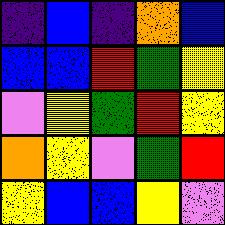[["indigo", "blue", "indigo", "orange", "blue"], ["blue", "blue", "red", "green", "yellow"], ["violet", "yellow", "green", "red", "yellow"], ["orange", "yellow", "violet", "green", "red"], ["yellow", "blue", "blue", "yellow", "violet"]]